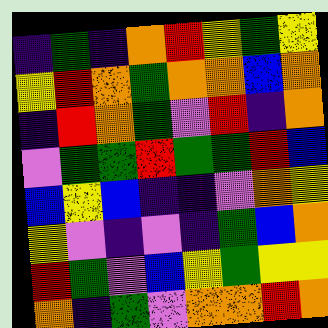[["indigo", "green", "indigo", "orange", "red", "yellow", "green", "yellow"], ["yellow", "red", "orange", "green", "orange", "orange", "blue", "orange"], ["indigo", "red", "orange", "green", "violet", "red", "indigo", "orange"], ["violet", "green", "green", "red", "green", "green", "red", "blue"], ["blue", "yellow", "blue", "indigo", "indigo", "violet", "orange", "yellow"], ["yellow", "violet", "indigo", "violet", "indigo", "green", "blue", "orange"], ["red", "green", "violet", "blue", "yellow", "green", "yellow", "yellow"], ["orange", "indigo", "green", "violet", "orange", "orange", "red", "orange"]]